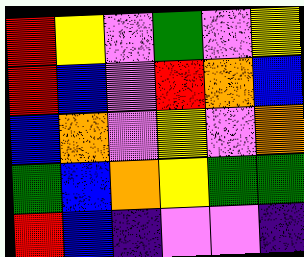[["red", "yellow", "violet", "green", "violet", "yellow"], ["red", "blue", "violet", "red", "orange", "blue"], ["blue", "orange", "violet", "yellow", "violet", "orange"], ["green", "blue", "orange", "yellow", "green", "green"], ["red", "blue", "indigo", "violet", "violet", "indigo"]]